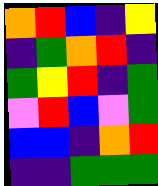[["orange", "red", "blue", "indigo", "yellow"], ["indigo", "green", "orange", "red", "indigo"], ["green", "yellow", "red", "indigo", "green"], ["violet", "red", "blue", "violet", "green"], ["blue", "blue", "indigo", "orange", "red"], ["indigo", "indigo", "green", "green", "green"]]